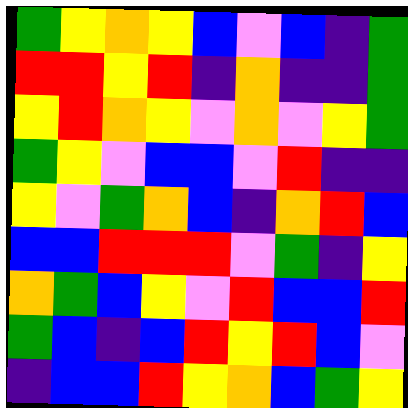[["green", "yellow", "orange", "yellow", "blue", "violet", "blue", "indigo", "green"], ["red", "red", "yellow", "red", "indigo", "orange", "indigo", "indigo", "green"], ["yellow", "red", "orange", "yellow", "violet", "orange", "violet", "yellow", "green"], ["green", "yellow", "violet", "blue", "blue", "violet", "red", "indigo", "indigo"], ["yellow", "violet", "green", "orange", "blue", "indigo", "orange", "red", "blue"], ["blue", "blue", "red", "red", "red", "violet", "green", "indigo", "yellow"], ["orange", "green", "blue", "yellow", "violet", "red", "blue", "blue", "red"], ["green", "blue", "indigo", "blue", "red", "yellow", "red", "blue", "violet"], ["indigo", "blue", "blue", "red", "yellow", "orange", "blue", "green", "yellow"]]